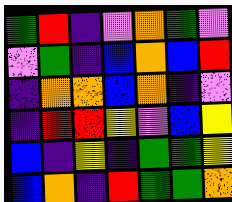[["green", "red", "indigo", "violet", "orange", "green", "violet"], ["violet", "green", "indigo", "blue", "orange", "blue", "red"], ["indigo", "orange", "orange", "blue", "orange", "indigo", "violet"], ["indigo", "red", "red", "yellow", "violet", "blue", "yellow"], ["blue", "indigo", "yellow", "indigo", "green", "green", "yellow"], ["blue", "orange", "indigo", "red", "green", "green", "orange"]]